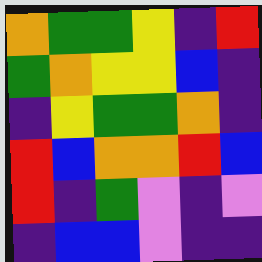[["orange", "green", "green", "yellow", "indigo", "red"], ["green", "orange", "yellow", "yellow", "blue", "indigo"], ["indigo", "yellow", "green", "green", "orange", "indigo"], ["red", "blue", "orange", "orange", "red", "blue"], ["red", "indigo", "green", "violet", "indigo", "violet"], ["indigo", "blue", "blue", "violet", "indigo", "indigo"]]